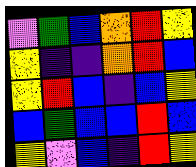[["violet", "green", "blue", "orange", "red", "yellow"], ["yellow", "indigo", "indigo", "orange", "red", "blue"], ["yellow", "red", "blue", "indigo", "blue", "yellow"], ["blue", "green", "blue", "blue", "red", "blue"], ["yellow", "violet", "blue", "indigo", "red", "yellow"]]